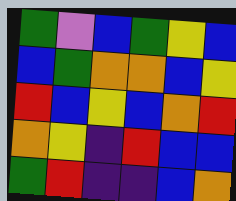[["green", "violet", "blue", "green", "yellow", "blue"], ["blue", "green", "orange", "orange", "blue", "yellow"], ["red", "blue", "yellow", "blue", "orange", "red"], ["orange", "yellow", "indigo", "red", "blue", "blue"], ["green", "red", "indigo", "indigo", "blue", "orange"]]